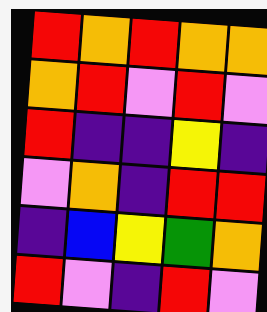[["red", "orange", "red", "orange", "orange"], ["orange", "red", "violet", "red", "violet"], ["red", "indigo", "indigo", "yellow", "indigo"], ["violet", "orange", "indigo", "red", "red"], ["indigo", "blue", "yellow", "green", "orange"], ["red", "violet", "indigo", "red", "violet"]]